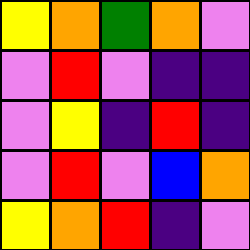[["yellow", "orange", "green", "orange", "violet"], ["violet", "red", "violet", "indigo", "indigo"], ["violet", "yellow", "indigo", "red", "indigo"], ["violet", "red", "violet", "blue", "orange"], ["yellow", "orange", "red", "indigo", "violet"]]